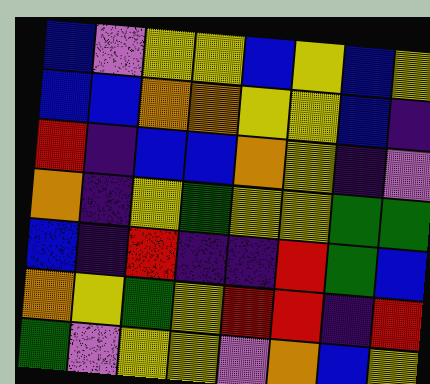[["blue", "violet", "yellow", "yellow", "blue", "yellow", "blue", "yellow"], ["blue", "blue", "orange", "orange", "yellow", "yellow", "blue", "indigo"], ["red", "indigo", "blue", "blue", "orange", "yellow", "indigo", "violet"], ["orange", "indigo", "yellow", "green", "yellow", "yellow", "green", "green"], ["blue", "indigo", "red", "indigo", "indigo", "red", "green", "blue"], ["orange", "yellow", "green", "yellow", "red", "red", "indigo", "red"], ["green", "violet", "yellow", "yellow", "violet", "orange", "blue", "yellow"]]